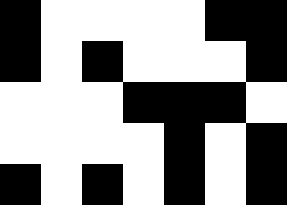[["black", "white", "white", "white", "white", "black", "black"], ["black", "white", "black", "white", "white", "white", "black"], ["white", "white", "white", "black", "black", "black", "white"], ["white", "white", "white", "white", "black", "white", "black"], ["black", "white", "black", "white", "black", "white", "black"]]